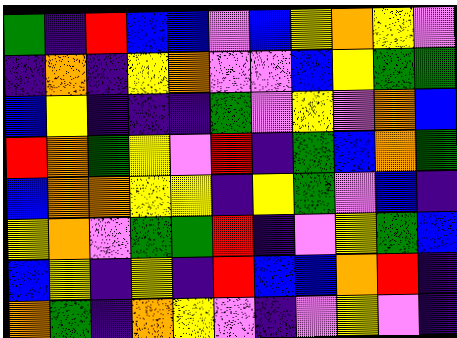[["green", "indigo", "red", "blue", "blue", "violet", "blue", "yellow", "orange", "yellow", "violet"], ["indigo", "orange", "indigo", "yellow", "orange", "violet", "violet", "blue", "yellow", "green", "green"], ["blue", "yellow", "indigo", "indigo", "indigo", "green", "violet", "yellow", "violet", "orange", "blue"], ["red", "orange", "green", "yellow", "violet", "red", "indigo", "green", "blue", "orange", "green"], ["blue", "orange", "orange", "yellow", "yellow", "indigo", "yellow", "green", "violet", "blue", "indigo"], ["yellow", "orange", "violet", "green", "green", "red", "indigo", "violet", "yellow", "green", "blue"], ["blue", "yellow", "indigo", "yellow", "indigo", "red", "blue", "blue", "orange", "red", "indigo"], ["orange", "green", "indigo", "orange", "yellow", "violet", "indigo", "violet", "yellow", "violet", "indigo"]]